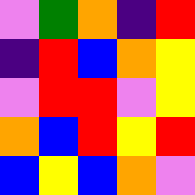[["violet", "green", "orange", "indigo", "red"], ["indigo", "red", "blue", "orange", "yellow"], ["violet", "red", "red", "violet", "yellow"], ["orange", "blue", "red", "yellow", "red"], ["blue", "yellow", "blue", "orange", "violet"]]